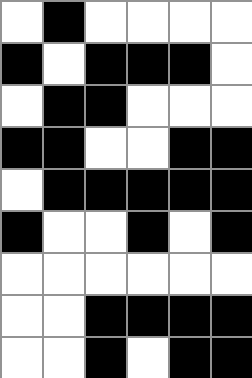[["white", "black", "white", "white", "white", "white"], ["black", "white", "black", "black", "black", "white"], ["white", "black", "black", "white", "white", "white"], ["black", "black", "white", "white", "black", "black"], ["white", "black", "black", "black", "black", "black"], ["black", "white", "white", "black", "white", "black"], ["white", "white", "white", "white", "white", "white"], ["white", "white", "black", "black", "black", "black"], ["white", "white", "black", "white", "black", "black"]]